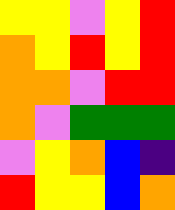[["yellow", "yellow", "violet", "yellow", "red"], ["orange", "yellow", "red", "yellow", "red"], ["orange", "orange", "violet", "red", "red"], ["orange", "violet", "green", "green", "green"], ["violet", "yellow", "orange", "blue", "indigo"], ["red", "yellow", "yellow", "blue", "orange"]]